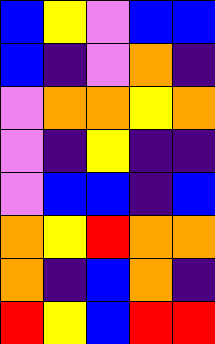[["blue", "yellow", "violet", "blue", "blue"], ["blue", "indigo", "violet", "orange", "indigo"], ["violet", "orange", "orange", "yellow", "orange"], ["violet", "indigo", "yellow", "indigo", "indigo"], ["violet", "blue", "blue", "indigo", "blue"], ["orange", "yellow", "red", "orange", "orange"], ["orange", "indigo", "blue", "orange", "indigo"], ["red", "yellow", "blue", "red", "red"]]